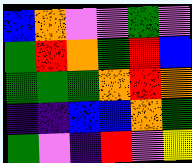[["blue", "orange", "violet", "violet", "green", "violet"], ["green", "red", "orange", "green", "red", "blue"], ["green", "green", "green", "orange", "red", "orange"], ["indigo", "indigo", "blue", "blue", "orange", "green"], ["green", "violet", "indigo", "red", "violet", "yellow"]]